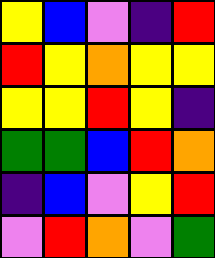[["yellow", "blue", "violet", "indigo", "red"], ["red", "yellow", "orange", "yellow", "yellow"], ["yellow", "yellow", "red", "yellow", "indigo"], ["green", "green", "blue", "red", "orange"], ["indigo", "blue", "violet", "yellow", "red"], ["violet", "red", "orange", "violet", "green"]]